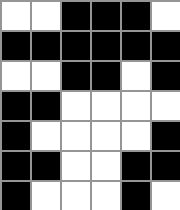[["white", "white", "black", "black", "black", "white"], ["black", "black", "black", "black", "black", "black"], ["white", "white", "black", "black", "white", "black"], ["black", "black", "white", "white", "white", "white"], ["black", "white", "white", "white", "white", "black"], ["black", "black", "white", "white", "black", "black"], ["black", "white", "white", "white", "black", "white"]]